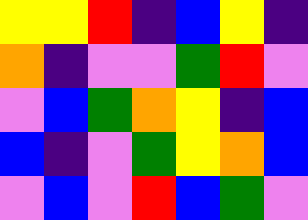[["yellow", "yellow", "red", "indigo", "blue", "yellow", "indigo"], ["orange", "indigo", "violet", "violet", "green", "red", "violet"], ["violet", "blue", "green", "orange", "yellow", "indigo", "blue"], ["blue", "indigo", "violet", "green", "yellow", "orange", "blue"], ["violet", "blue", "violet", "red", "blue", "green", "violet"]]